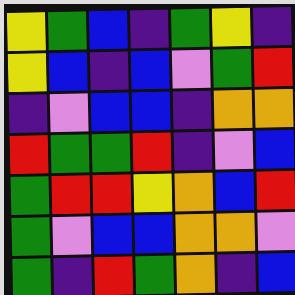[["yellow", "green", "blue", "indigo", "green", "yellow", "indigo"], ["yellow", "blue", "indigo", "blue", "violet", "green", "red"], ["indigo", "violet", "blue", "blue", "indigo", "orange", "orange"], ["red", "green", "green", "red", "indigo", "violet", "blue"], ["green", "red", "red", "yellow", "orange", "blue", "red"], ["green", "violet", "blue", "blue", "orange", "orange", "violet"], ["green", "indigo", "red", "green", "orange", "indigo", "blue"]]